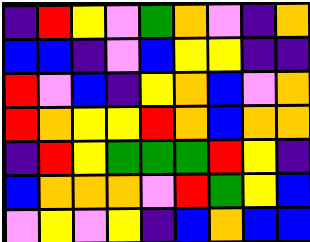[["indigo", "red", "yellow", "violet", "green", "orange", "violet", "indigo", "orange"], ["blue", "blue", "indigo", "violet", "blue", "yellow", "yellow", "indigo", "indigo"], ["red", "violet", "blue", "indigo", "yellow", "orange", "blue", "violet", "orange"], ["red", "orange", "yellow", "yellow", "red", "orange", "blue", "orange", "orange"], ["indigo", "red", "yellow", "green", "green", "green", "red", "yellow", "indigo"], ["blue", "orange", "orange", "orange", "violet", "red", "green", "yellow", "blue"], ["violet", "yellow", "violet", "yellow", "indigo", "blue", "orange", "blue", "blue"]]